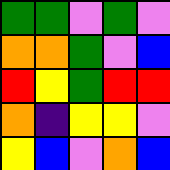[["green", "green", "violet", "green", "violet"], ["orange", "orange", "green", "violet", "blue"], ["red", "yellow", "green", "red", "red"], ["orange", "indigo", "yellow", "yellow", "violet"], ["yellow", "blue", "violet", "orange", "blue"]]